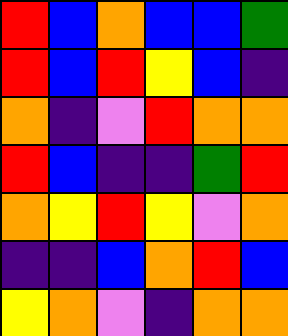[["red", "blue", "orange", "blue", "blue", "green"], ["red", "blue", "red", "yellow", "blue", "indigo"], ["orange", "indigo", "violet", "red", "orange", "orange"], ["red", "blue", "indigo", "indigo", "green", "red"], ["orange", "yellow", "red", "yellow", "violet", "orange"], ["indigo", "indigo", "blue", "orange", "red", "blue"], ["yellow", "orange", "violet", "indigo", "orange", "orange"]]